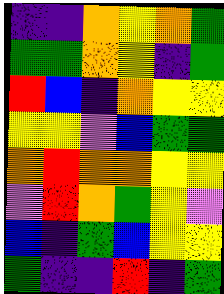[["indigo", "indigo", "orange", "yellow", "orange", "green"], ["green", "green", "orange", "yellow", "indigo", "green"], ["red", "blue", "indigo", "orange", "yellow", "yellow"], ["yellow", "yellow", "violet", "blue", "green", "green"], ["orange", "red", "orange", "orange", "yellow", "yellow"], ["violet", "red", "orange", "green", "yellow", "violet"], ["blue", "indigo", "green", "blue", "yellow", "yellow"], ["green", "indigo", "indigo", "red", "indigo", "green"]]